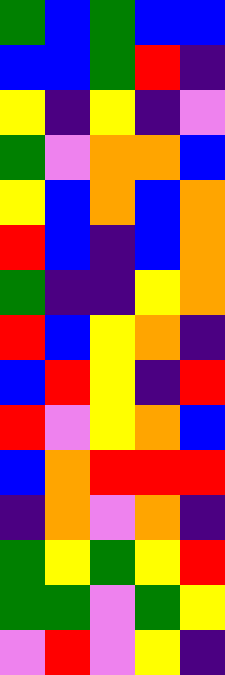[["green", "blue", "green", "blue", "blue"], ["blue", "blue", "green", "red", "indigo"], ["yellow", "indigo", "yellow", "indigo", "violet"], ["green", "violet", "orange", "orange", "blue"], ["yellow", "blue", "orange", "blue", "orange"], ["red", "blue", "indigo", "blue", "orange"], ["green", "indigo", "indigo", "yellow", "orange"], ["red", "blue", "yellow", "orange", "indigo"], ["blue", "red", "yellow", "indigo", "red"], ["red", "violet", "yellow", "orange", "blue"], ["blue", "orange", "red", "red", "red"], ["indigo", "orange", "violet", "orange", "indigo"], ["green", "yellow", "green", "yellow", "red"], ["green", "green", "violet", "green", "yellow"], ["violet", "red", "violet", "yellow", "indigo"]]